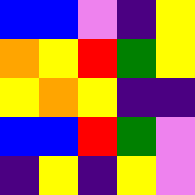[["blue", "blue", "violet", "indigo", "yellow"], ["orange", "yellow", "red", "green", "yellow"], ["yellow", "orange", "yellow", "indigo", "indigo"], ["blue", "blue", "red", "green", "violet"], ["indigo", "yellow", "indigo", "yellow", "violet"]]